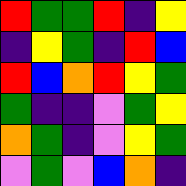[["red", "green", "green", "red", "indigo", "yellow"], ["indigo", "yellow", "green", "indigo", "red", "blue"], ["red", "blue", "orange", "red", "yellow", "green"], ["green", "indigo", "indigo", "violet", "green", "yellow"], ["orange", "green", "indigo", "violet", "yellow", "green"], ["violet", "green", "violet", "blue", "orange", "indigo"]]